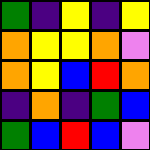[["green", "indigo", "yellow", "indigo", "yellow"], ["orange", "yellow", "yellow", "orange", "violet"], ["orange", "yellow", "blue", "red", "orange"], ["indigo", "orange", "indigo", "green", "blue"], ["green", "blue", "red", "blue", "violet"]]